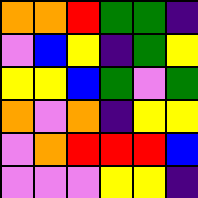[["orange", "orange", "red", "green", "green", "indigo"], ["violet", "blue", "yellow", "indigo", "green", "yellow"], ["yellow", "yellow", "blue", "green", "violet", "green"], ["orange", "violet", "orange", "indigo", "yellow", "yellow"], ["violet", "orange", "red", "red", "red", "blue"], ["violet", "violet", "violet", "yellow", "yellow", "indigo"]]